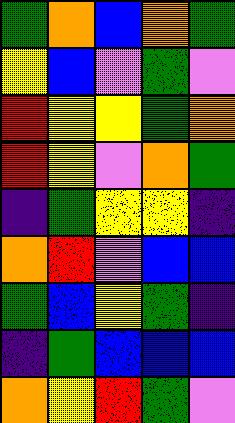[["green", "orange", "blue", "orange", "green"], ["yellow", "blue", "violet", "green", "violet"], ["red", "yellow", "yellow", "green", "orange"], ["red", "yellow", "violet", "orange", "green"], ["indigo", "green", "yellow", "yellow", "indigo"], ["orange", "red", "violet", "blue", "blue"], ["green", "blue", "yellow", "green", "indigo"], ["indigo", "green", "blue", "blue", "blue"], ["orange", "yellow", "red", "green", "violet"]]